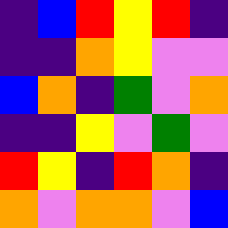[["indigo", "blue", "red", "yellow", "red", "indigo"], ["indigo", "indigo", "orange", "yellow", "violet", "violet"], ["blue", "orange", "indigo", "green", "violet", "orange"], ["indigo", "indigo", "yellow", "violet", "green", "violet"], ["red", "yellow", "indigo", "red", "orange", "indigo"], ["orange", "violet", "orange", "orange", "violet", "blue"]]